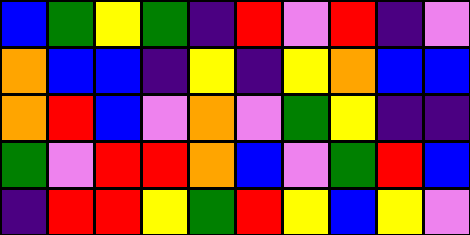[["blue", "green", "yellow", "green", "indigo", "red", "violet", "red", "indigo", "violet"], ["orange", "blue", "blue", "indigo", "yellow", "indigo", "yellow", "orange", "blue", "blue"], ["orange", "red", "blue", "violet", "orange", "violet", "green", "yellow", "indigo", "indigo"], ["green", "violet", "red", "red", "orange", "blue", "violet", "green", "red", "blue"], ["indigo", "red", "red", "yellow", "green", "red", "yellow", "blue", "yellow", "violet"]]